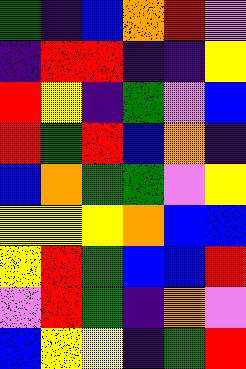[["green", "indigo", "blue", "orange", "red", "violet"], ["indigo", "red", "red", "indigo", "indigo", "yellow"], ["red", "yellow", "indigo", "green", "violet", "blue"], ["red", "green", "red", "blue", "orange", "indigo"], ["blue", "orange", "green", "green", "violet", "yellow"], ["yellow", "yellow", "yellow", "orange", "blue", "blue"], ["yellow", "red", "green", "blue", "blue", "red"], ["violet", "red", "green", "indigo", "orange", "violet"], ["blue", "yellow", "yellow", "indigo", "green", "red"]]